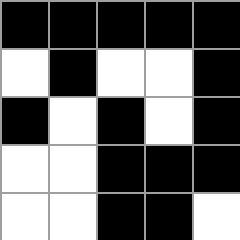[["black", "black", "black", "black", "black"], ["white", "black", "white", "white", "black"], ["black", "white", "black", "white", "black"], ["white", "white", "black", "black", "black"], ["white", "white", "black", "black", "white"]]